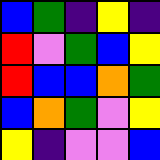[["blue", "green", "indigo", "yellow", "indigo"], ["red", "violet", "green", "blue", "yellow"], ["red", "blue", "blue", "orange", "green"], ["blue", "orange", "green", "violet", "yellow"], ["yellow", "indigo", "violet", "violet", "blue"]]